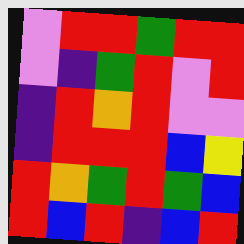[["violet", "red", "red", "green", "red", "red"], ["violet", "indigo", "green", "red", "violet", "red"], ["indigo", "red", "orange", "red", "violet", "violet"], ["indigo", "red", "red", "red", "blue", "yellow"], ["red", "orange", "green", "red", "green", "blue"], ["red", "blue", "red", "indigo", "blue", "red"]]